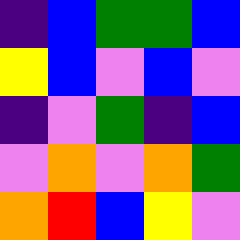[["indigo", "blue", "green", "green", "blue"], ["yellow", "blue", "violet", "blue", "violet"], ["indigo", "violet", "green", "indigo", "blue"], ["violet", "orange", "violet", "orange", "green"], ["orange", "red", "blue", "yellow", "violet"]]